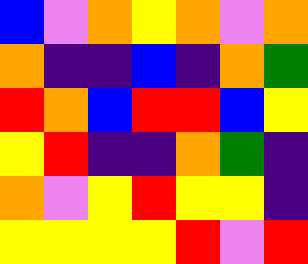[["blue", "violet", "orange", "yellow", "orange", "violet", "orange"], ["orange", "indigo", "indigo", "blue", "indigo", "orange", "green"], ["red", "orange", "blue", "red", "red", "blue", "yellow"], ["yellow", "red", "indigo", "indigo", "orange", "green", "indigo"], ["orange", "violet", "yellow", "red", "yellow", "yellow", "indigo"], ["yellow", "yellow", "yellow", "yellow", "red", "violet", "red"]]